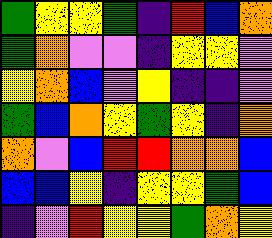[["green", "yellow", "yellow", "green", "indigo", "red", "blue", "orange"], ["green", "orange", "violet", "violet", "indigo", "yellow", "yellow", "violet"], ["yellow", "orange", "blue", "violet", "yellow", "indigo", "indigo", "violet"], ["green", "blue", "orange", "yellow", "green", "yellow", "indigo", "orange"], ["orange", "violet", "blue", "red", "red", "orange", "orange", "blue"], ["blue", "blue", "yellow", "indigo", "yellow", "yellow", "green", "blue"], ["indigo", "violet", "red", "yellow", "yellow", "green", "orange", "yellow"]]